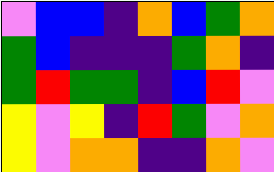[["violet", "blue", "blue", "indigo", "orange", "blue", "green", "orange"], ["green", "blue", "indigo", "indigo", "indigo", "green", "orange", "indigo"], ["green", "red", "green", "green", "indigo", "blue", "red", "violet"], ["yellow", "violet", "yellow", "indigo", "red", "green", "violet", "orange"], ["yellow", "violet", "orange", "orange", "indigo", "indigo", "orange", "violet"]]